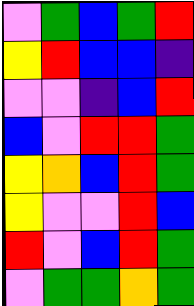[["violet", "green", "blue", "green", "red"], ["yellow", "red", "blue", "blue", "indigo"], ["violet", "violet", "indigo", "blue", "red"], ["blue", "violet", "red", "red", "green"], ["yellow", "orange", "blue", "red", "green"], ["yellow", "violet", "violet", "red", "blue"], ["red", "violet", "blue", "red", "green"], ["violet", "green", "green", "orange", "green"]]